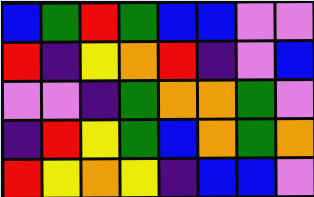[["blue", "green", "red", "green", "blue", "blue", "violet", "violet"], ["red", "indigo", "yellow", "orange", "red", "indigo", "violet", "blue"], ["violet", "violet", "indigo", "green", "orange", "orange", "green", "violet"], ["indigo", "red", "yellow", "green", "blue", "orange", "green", "orange"], ["red", "yellow", "orange", "yellow", "indigo", "blue", "blue", "violet"]]